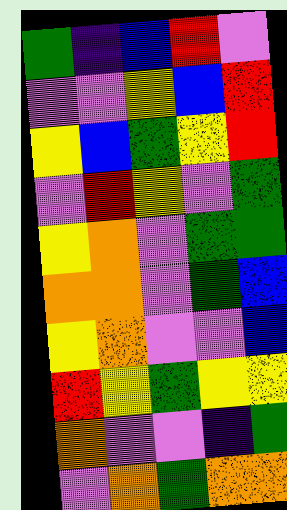[["green", "indigo", "blue", "red", "violet"], ["violet", "violet", "yellow", "blue", "red"], ["yellow", "blue", "green", "yellow", "red"], ["violet", "red", "yellow", "violet", "green"], ["yellow", "orange", "violet", "green", "green"], ["orange", "orange", "violet", "green", "blue"], ["yellow", "orange", "violet", "violet", "blue"], ["red", "yellow", "green", "yellow", "yellow"], ["orange", "violet", "violet", "indigo", "green"], ["violet", "orange", "green", "orange", "orange"]]